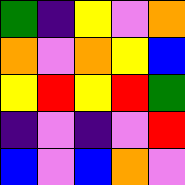[["green", "indigo", "yellow", "violet", "orange"], ["orange", "violet", "orange", "yellow", "blue"], ["yellow", "red", "yellow", "red", "green"], ["indigo", "violet", "indigo", "violet", "red"], ["blue", "violet", "blue", "orange", "violet"]]